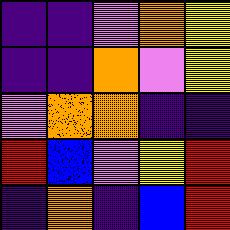[["indigo", "indigo", "violet", "orange", "yellow"], ["indigo", "indigo", "orange", "violet", "yellow"], ["violet", "orange", "orange", "indigo", "indigo"], ["red", "blue", "violet", "yellow", "red"], ["indigo", "orange", "indigo", "blue", "red"]]